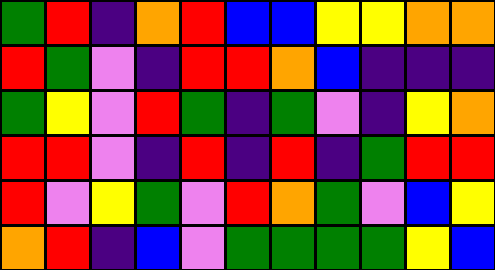[["green", "red", "indigo", "orange", "red", "blue", "blue", "yellow", "yellow", "orange", "orange"], ["red", "green", "violet", "indigo", "red", "red", "orange", "blue", "indigo", "indigo", "indigo"], ["green", "yellow", "violet", "red", "green", "indigo", "green", "violet", "indigo", "yellow", "orange"], ["red", "red", "violet", "indigo", "red", "indigo", "red", "indigo", "green", "red", "red"], ["red", "violet", "yellow", "green", "violet", "red", "orange", "green", "violet", "blue", "yellow"], ["orange", "red", "indigo", "blue", "violet", "green", "green", "green", "green", "yellow", "blue"]]